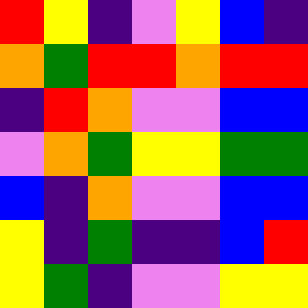[["red", "yellow", "indigo", "violet", "yellow", "blue", "indigo"], ["orange", "green", "red", "red", "orange", "red", "red"], ["indigo", "red", "orange", "violet", "violet", "blue", "blue"], ["violet", "orange", "green", "yellow", "yellow", "green", "green"], ["blue", "indigo", "orange", "violet", "violet", "blue", "blue"], ["yellow", "indigo", "green", "indigo", "indigo", "blue", "red"], ["yellow", "green", "indigo", "violet", "violet", "yellow", "yellow"]]